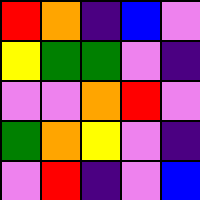[["red", "orange", "indigo", "blue", "violet"], ["yellow", "green", "green", "violet", "indigo"], ["violet", "violet", "orange", "red", "violet"], ["green", "orange", "yellow", "violet", "indigo"], ["violet", "red", "indigo", "violet", "blue"]]